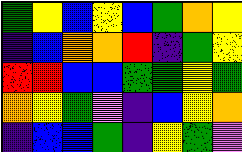[["green", "yellow", "blue", "yellow", "blue", "green", "orange", "yellow"], ["indigo", "blue", "orange", "orange", "red", "indigo", "green", "yellow"], ["red", "red", "blue", "blue", "green", "green", "yellow", "green"], ["orange", "yellow", "green", "violet", "indigo", "blue", "yellow", "orange"], ["indigo", "blue", "blue", "green", "indigo", "yellow", "green", "violet"]]